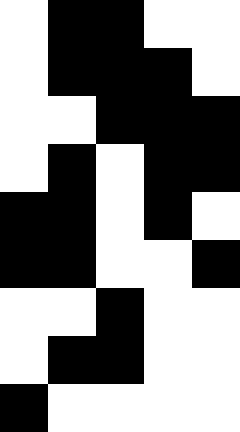[["white", "black", "black", "white", "white"], ["white", "black", "black", "black", "white"], ["white", "white", "black", "black", "black"], ["white", "black", "white", "black", "black"], ["black", "black", "white", "black", "white"], ["black", "black", "white", "white", "black"], ["white", "white", "black", "white", "white"], ["white", "black", "black", "white", "white"], ["black", "white", "white", "white", "white"]]